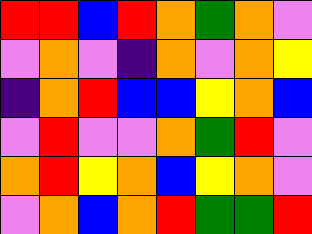[["red", "red", "blue", "red", "orange", "green", "orange", "violet"], ["violet", "orange", "violet", "indigo", "orange", "violet", "orange", "yellow"], ["indigo", "orange", "red", "blue", "blue", "yellow", "orange", "blue"], ["violet", "red", "violet", "violet", "orange", "green", "red", "violet"], ["orange", "red", "yellow", "orange", "blue", "yellow", "orange", "violet"], ["violet", "orange", "blue", "orange", "red", "green", "green", "red"]]